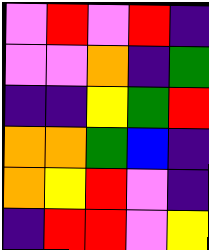[["violet", "red", "violet", "red", "indigo"], ["violet", "violet", "orange", "indigo", "green"], ["indigo", "indigo", "yellow", "green", "red"], ["orange", "orange", "green", "blue", "indigo"], ["orange", "yellow", "red", "violet", "indigo"], ["indigo", "red", "red", "violet", "yellow"]]